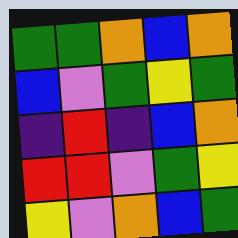[["green", "green", "orange", "blue", "orange"], ["blue", "violet", "green", "yellow", "green"], ["indigo", "red", "indigo", "blue", "orange"], ["red", "red", "violet", "green", "yellow"], ["yellow", "violet", "orange", "blue", "green"]]